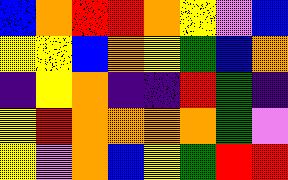[["blue", "orange", "red", "red", "orange", "yellow", "violet", "blue"], ["yellow", "yellow", "blue", "orange", "yellow", "green", "blue", "orange"], ["indigo", "yellow", "orange", "indigo", "indigo", "red", "green", "indigo"], ["yellow", "red", "orange", "orange", "orange", "orange", "green", "violet"], ["yellow", "violet", "orange", "blue", "yellow", "green", "red", "red"]]